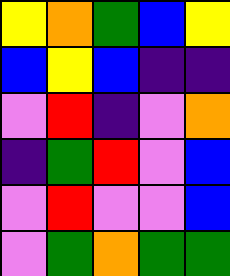[["yellow", "orange", "green", "blue", "yellow"], ["blue", "yellow", "blue", "indigo", "indigo"], ["violet", "red", "indigo", "violet", "orange"], ["indigo", "green", "red", "violet", "blue"], ["violet", "red", "violet", "violet", "blue"], ["violet", "green", "orange", "green", "green"]]